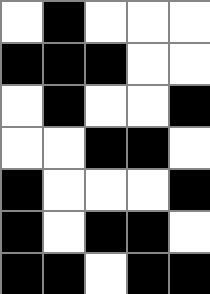[["white", "black", "white", "white", "white"], ["black", "black", "black", "white", "white"], ["white", "black", "white", "white", "black"], ["white", "white", "black", "black", "white"], ["black", "white", "white", "white", "black"], ["black", "white", "black", "black", "white"], ["black", "black", "white", "black", "black"]]